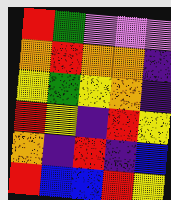[["red", "green", "violet", "violet", "violet"], ["orange", "red", "orange", "orange", "indigo"], ["yellow", "green", "yellow", "orange", "indigo"], ["red", "yellow", "indigo", "red", "yellow"], ["orange", "indigo", "red", "indigo", "blue"], ["red", "blue", "blue", "red", "yellow"]]